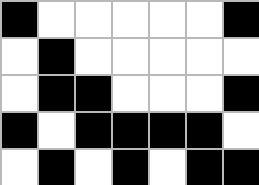[["black", "white", "white", "white", "white", "white", "black"], ["white", "black", "white", "white", "white", "white", "white"], ["white", "black", "black", "white", "white", "white", "black"], ["black", "white", "black", "black", "black", "black", "white"], ["white", "black", "white", "black", "white", "black", "black"]]